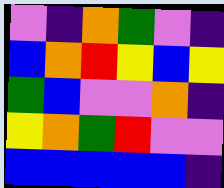[["violet", "indigo", "orange", "green", "violet", "indigo"], ["blue", "orange", "red", "yellow", "blue", "yellow"], ["green", "blue", "violet", "violet", "orange", "indigo"], ["yellow", "orange", "green", "red", "violet", "violet"], ["blue", "blue", "blue", "blue", "blue", "indigo"]]